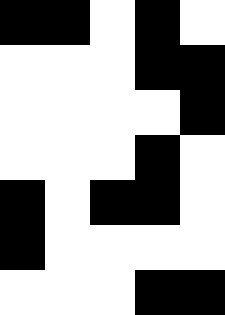[["black", "black", "white", "black", "white"], ["white", "white", "white", "black", "black"], ["white", "white", "white", "white", "black"], ["white", "white", "white", "black", "white"], ["black", "white", "black", "black", "white"], ["black", "white", "white", "white", "white"], ["white", "white", "white", "black", "black"]]